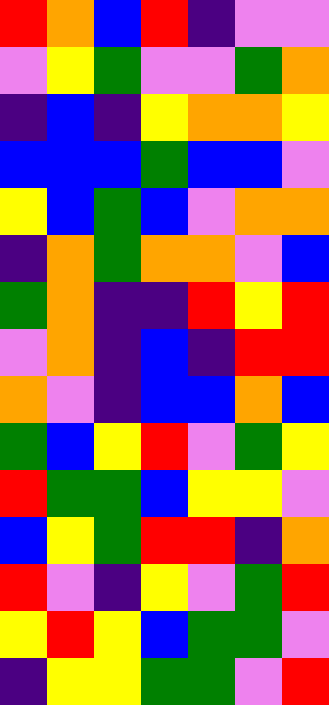[["red", "orange", "blue", "red", "indigo", "violet", "violet"], ["violet", "yellow", "green", "violet", "violet", "green", "orange"], ["indigo", "blue", "indigo", "yellow", "orange", "orange", "yellow"], ["blue", "blue", "blue", "green", "blue", "blue", "violet"], ["yellow", "blue", "green", "blue", "violet", "orange", "orange"], ["indigo", "orange", "green", "orange", "orange", "violet", "blue"], ["green", "orange", "indigo", "indigo", "red", "yellow", "red"], ["violet", "orange", "indigo", "blue", "indigo", "red", "red"], ["orange", "violet", "indigo", "blue", "blue", "orange", "blue"], ["green", "blue", "yellow", "red", "violet", "green", "yellow"], ["red", "green", "green", "blue", "yellow", "yellow", "violet"], ["blue", "yellow", "green", "red", "red", "indigo", "orange"], ["red", "violet", "indigo", "yellow", "violet", "green", "red"], ["yellow", "red", "yellow", "blue", "green", "green", "violet"], ["indigo", "yellow", "yellow", "green", "green", "violet", "red"]]